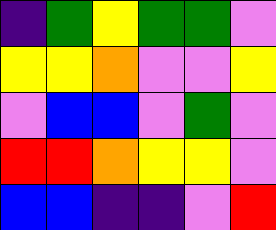[["indigo", "green", "yellow", "green", "green", "violet"], ["yellow", "yellow", "orange", "violet", "violet", "yellow"], ["violet", "blue", "blue", "violet", "green", "violet"], ["red", "red", "orange", "yellow", "yellow", "violet"], ["blue", "blue", "indigo", "indigo", "violet", "red"]]